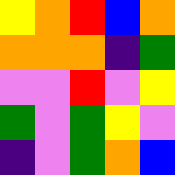[["yellow", "orange", "red", "blue", "orange"], ["orange", "orange", "orange", "indigo", "green"], ["violet", "violet", "red", "violet", "yellow"], ["green", "violet", "green", "yellow", "violet"], ["indigo", "violet", "green", "orange", "blue"]]